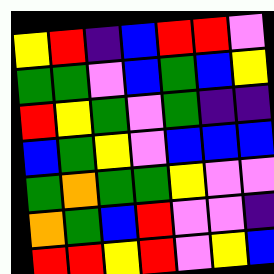[["yellow", "red", "indigo", "blue", "red", "red", "violet"], ["green", "green", "violet", "blue", "green", "blue", "yellow"], ["red", "yellow", "green", "violet", "green", "indigo", "indigo"], ["blue", "green", "yellow", "violet", "blue", "blue", "blue"], ["green", "orange", "green", "green", "yellow", "violet", "violet"], ["orange", "green", "blue", "red", "violet", "violet", "indigo"], ["red", "red", "yellow", "red", "violet", "yellow", "blue"]]